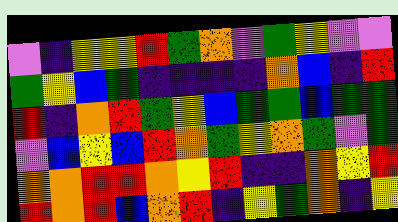[["violet", "indigo", "yellow", "yellow", "red", "green", "orange", "violet", "green", "yellow", "violet", "violet"], ["green", "yellow", "blue", "green", "indigo", "indigo", "indigo", "indigo", "orange", "blue", "indigo", "red"], ["red", "indigo", "orange", "red", "green", "yellow", "blue", "green", "green", "blue", "green", "green"], ["violet", "blue", "yellow", "blue", "red", "orange", "green", "yellow", "orange", "green", "violet", "green"], ["orange", "orange", "red", "red", "orange", "yellow", "red", "indigo", "indigo", "orange", "yellow", "red"], ["red", "orange", "red", "blue", "orange", "red", "indigo", "yellow", "green", "orange", "indigo", "yellow"]]